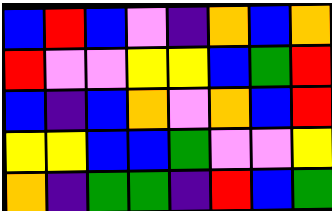[["blue", "red", "blue", "violet", "indigo", "orange", "blue", "orange"], ["red", "violet", "violet", "yellow", "yellow", "blue", "green", "red"], ["blue", "indigo", "blue", "orange", "violet", "orange", "blue", "red"], ["yellow", "yellow", "blue", "blue", "green", "violet", "violet", "yellow"], ["orange", "indigo", "green", "green", "indigo", "red", "blue", "green"]]